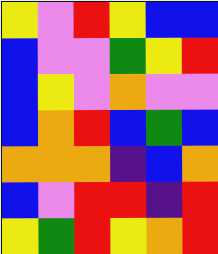[["yellow", "violet", "red", "yellow", "blue", "blue"], ["blue", "violet", "violet", "green", "yellow", "red"], ["blue", "yellow", "violet", "orange", "violet", "violet"], ["blue", "orange", "red", "blue", "green", "blue"], ["orange", "orange", "orange", "indigo", "blue", "orange"], ["blue", "violet", "red", "red", "indigo", "red"], ["yellow", "green", "red", "yellow", "orange", "red"]]